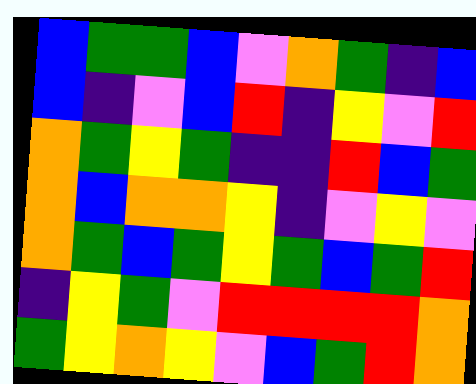[["blue", "green", "green", "blue", "violet", "orange", "green", "indigo", "blue"], ["blue", "indigo", "violet", "blue", "red", "indigo", "yellow", "violet", "red"], ["orange", "green", "yellow", "green", "indigo", "indigo", "red", "blue", "green"], ["orange", "blue", "orange", "orange", "yellow", "indigo", "violet", "yellow", "violet"], ["orange", "green", "blue", "green", "yellow", "green", "blue", "green", "red"], ["indigo", "yellow", "green", "violet", "red", "red", "red", "red", "orange"], ["green", "yellow", "orange", "yellow", "violet", "blue", "green", "red", "orange"]]